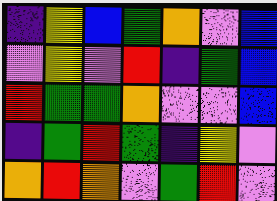[["indigo", "yellow", "blue", "green", "orange", "violet", "blue"], ["violet", "yellow", "violet", "red", "indigo", "green", "blue"], ["red", "green", "green", "orange", "violet", "violet", "blue"], ["indigo", "green", "red", "green", "indigo", "yellow", "violet"], ["orange", "red", "orange", "violet", "green", "red", "violet"]]